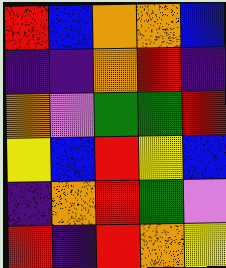[["red", "blue", "orange", "orange", "blue"], ["indigo", "indigo", "orange", "red", "indigo"], ["orange", "violet", "green", "green", "red"], ["yellow", "blue", "red", "yellow", "blue"], ["indigo", "orange", "red", "green", "violet"], ["red", "indigo", "red", "orange", "yellow"]]